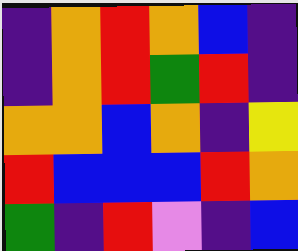[["indigo", "orange", "red", "orange", "blue", "indigo"], ["indigo", "orange", "red", "green", "red", "indigo"], ["orange", "orange", "blue", "orange", "indigo", "yellow"], ["red", "blue", "blue", "blue", "red", "orange"], ["green", "indigo", "red", "violet", "indigo", "blue"]]